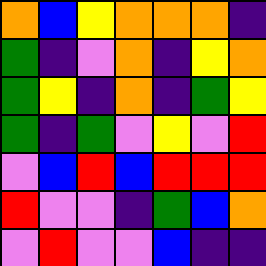[["orange", "blue", "yellow", "orange", "orange", "orange", "indigo"], ["green", "indigo", "violet", "orange", "indigo", "yellow", "orange"], ["green", "yellow", "indigo", "orange", "indigo", "green", "yellow"], ["green", "indigo", "green", "violet", "yellow", "violet", "red"], ["violet", "blue", "red", "blue", "red", "red", "red"], ["red", "violet", "violet", "indigo", "green", "blue", "orange"], ["violet", "red", "violet", "violet", "blue", "indigo", "indigo"]]